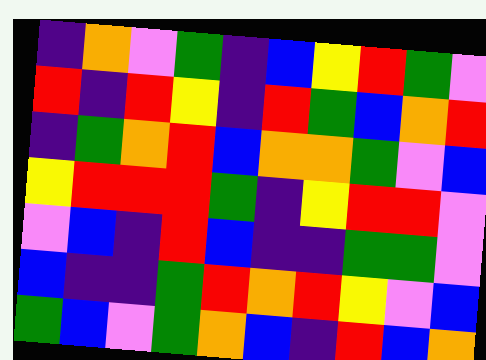[["indigo", "orange", "violet", "green", "indigo", "blue", "yellow", "red", "green", "violet"], ["red", "indigo", "red", "yellow", "indigo", "red", "green", "blue", "orange", "red"], ["indigo", "green", "orange", "red", "blue", "orange", "orange", "green", "violet", "blue"], ["yellow", "red", "red", "red", "green", "indigo", "yellow", "red", "red", "violet"], ["violet", "blue", "indigo", "red", "blue", "indigo", "indigo", "green", "green", "violet"], ["blue", "indigo", "indigo", "green", "red", "orange", "red", "yellow", "violet", "blue"], ["green", "blue", "violet", "green", "orange", "blue", "indigo", "red", "blue", "orange"]]